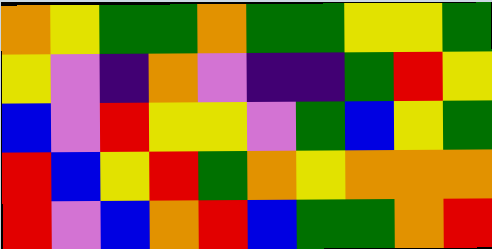[["orange", "yellow", "green", "green", "orange", "green", "green", "yellow", "yellow", "green"], ["yellow", "violet", "indigo", "orange", "violet", "indigo", "indigo", "green", "red", "yellow"], ["blue", "violet", "red", "yellow", "yellow", "violet", "green", "blue", "yellow", "green"], ["red", "blue", "yellow", "red", "green", "orange", "yellow", "orange", "orange", "orange"], ["red", "violet", "blue", "orange", "red", "blue", "green", "green", "orange", "red"]]